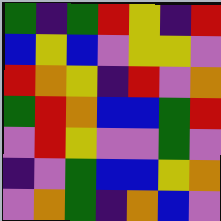[["green", "indigo", "green", "red", "yellow", "indigo", "red"], ["blue", "yellow", "blue", "violet", "yellow", "yellow", "violet"], ["red", "orange", "yellow", "indigo", "red", "violet", "orange"], ["green", "red", "orange", "blue", "blue", "green", "red"], ["violet", "red", "yellow", "violet", "violet", "green", "violet"], ["indigo", "violet", "green", "blue", "blue", "yellow", "orange"], ["violet", "orange", "green", "indigo", "orange", "blue", "violet"]]